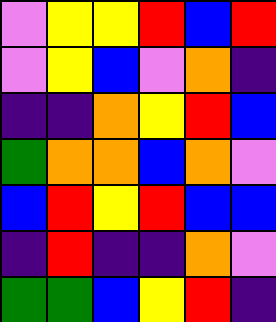[["violet", "yellow", "yellow", "red", "blue", "red"], ["violet", "yellow", "blue", "violet", "orange", "indigo"], ["indigo", "indigo", "orange", "yellow", "red", "blue"], ["green", "orange", "orange", "blue", "orange", "violet"], ["blue", "red", "yellow", "red", "blue", "blue"], ["indigo", "red", "indigo", "indigo", "orange", "violet"], ["green", "green", "blue", "yellow", "red", "indigo"]]